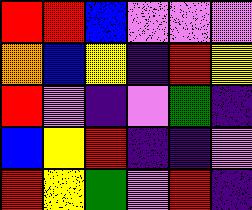[["red", "red", "blue", "violet", "violet", "violet"], ["orange", "blue", "yellow", "indigo", "red", "yellow"], ["red", "violet", "indigo", "violet", "green", "indigo"], ["blue", "yellow", "red", "indigo", "indigo", "violet"], ["red", "yellow", "green", "violet", "red", "indigo"]]